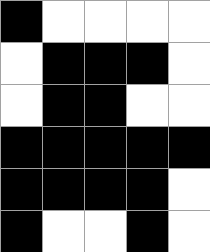[["black", "white", "white", "white", "white"], ["white", "black", "black", "black", "white"], ["white", "black", "black", "white", "white"], ["black", "black", "black", "black", "black"], ["black", "black", "black", "black", "white"], ["black", "white", "white", "black", "white"]]